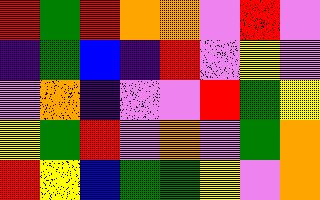[["red", "green", "red", "orange", "orange", "violet", "red", "violet"], ["indigo", "green", "blue", "indigo", "red", "violet", "yellow", "violet"], ["violet", "orange", "indigo", "violet", "violet", "red", "green", "yellow"], ["yellow", "green", "red", "violet", "orange", "violet", "green", "orange"], ["red", "yellow", "blue", "green", "green", "yellow", "violet", "orange"]]